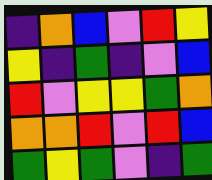[["indigo", "orange", "blue", "violet", "red", "yellow"], ["yellow", "indigo", "green", "indigo", "violet", "blue"], ["red", "violet", "yellow", "yellow", "green", "orange"], ["orange", "orange", "red", "violet", "red", "blue"], ["green", "yellow", "green", "violet", "indigo", "green"]]